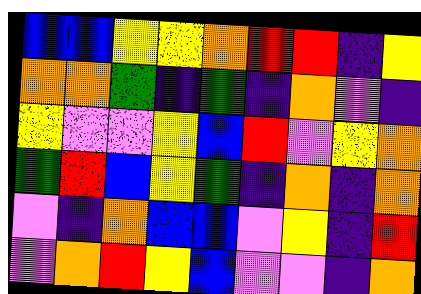[["blue", "blue", "yellow", "yellow", "orange", "red", "red", "indigo", "yellow"], ["orange", "orange", "green", "indigo", "green", "indigo", "orange", "violet", "indigo"], ["yellow", "violet", "violet", "yellow", "blue", "red", "violet", "yellow", "orange"], ["green", "red", "blue", "yellow", "green", "indigo", "orange", "indigo", "orange"], ["violet", "indigo", "orange", "blue", "blue", "violet", "yellow", "indigo", "red"], ["violet", "orange", "red", "yellow", "blue", "violet", "violet", "indigo", "orange"]]